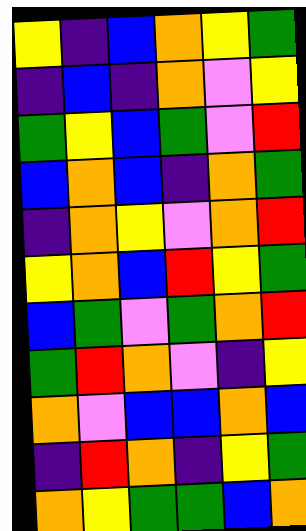[["yellow", "indigo", "blue", "orange", "yellow", "green"], ["indigo", "blue", "indigo", "orange", "violet", "yellow"], ["green", "yellow", "blue", "green", "violet", "red"], ["blue", "orange", "blue", "indigo", "orange", "green"], ["indigo", "orange", "yellow", "violet", "orange", "red"], ["yellow", "orange", "blue", "red", "yellow", "green"], ["blue", "green", "violet", "green", "orange", "red"], ["green", "red", "orange", "violet", "indigo", "yellow"], ["orange", "violet", "blue", "blue", "orange", "blue"], ["indigo", "red", "orange", "indigo", "yellow", "green"], ["orange", "yellow", "green", "green", "blue", "orange"]]